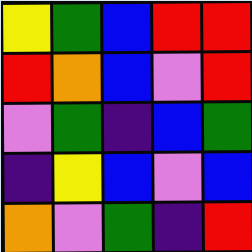[["yellow", "green", "blue", "red", "red"], ["red", "orange", "blue", "violet", "red"], ["violet", "green", "indigo", "blue", "green"], ["indigo", "yellow", "blue", "violet", "blue"], ["orange", "violet", "green", "indigo", "red"]]